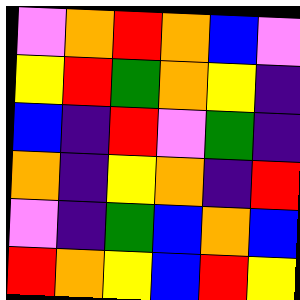[["violet", "orange", "red", "orange", "blue", "violet"], ["yellow", "red", "green", "orange", "yellow", "indigo"], ["blue", "indigo", "red", "violet", "green", "indigo"], ["orange", "indigo", "yellow", "orange", "indigo", "red"], ["violet", "indigo", "green", "blue", "orange", "blue"], ["red", "orange", "yellow", "blue", "red", "yellow"]]